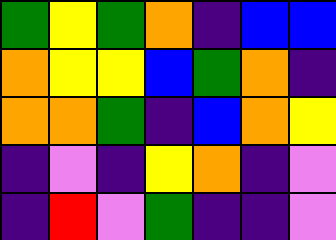[["green", "yellow", "green", "orange", "indigo", "blue", "blue"], ["orange", "yellow", "yellow", "blue", "green", "orange", "indigo"], ["orange", "orange", "green", "indigo", "blue", "orange", "yellow"], ["indigo", "violet", "indigo", "yellow", "orange", "indigo", "violet"], ["indigo", "red", "violet", "green", "indigo", "indigo", "violet"]]